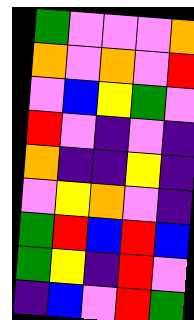[["green", "violet", "violet", "violet", "orange"], ["orange", "violet", "orange", "violet", "red"], ["violet", "blue", "yellow", "green", "violet"], ["red", "violet", "indigo", "violet", "indigo"], ["orange", "indigo", "indigo", "yellow", "indigo"], ["violet", "yellow", "orange", "violet", "indigo"], ["green", "red", "blue", "red", "blue"], ["green", "yellow", "indigo", "red", "violet"], ["indigo", "blue", "violet", "red", "green"]]